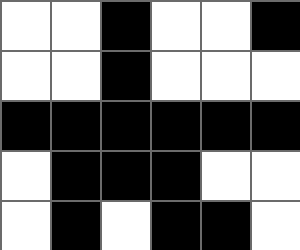[["white", "white", "black", "white", "white", "black"], ["white", "white", "black", "white", "white", "white"], ["black", "black", "black", "black", "black", "black"], ["white", "black", "black", "black", "white", "white"], ["white", "black", "white", "black", "black", "white"]]